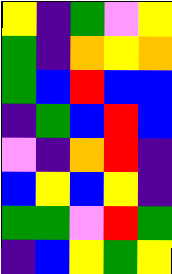[["yellow", "indigo", "green", "violet", "yellow"], ["green", "indigo", "orange", "yellow", "orange"], ["green", "blue", "red", "blue", "blue"], ["indigo", "green", "blue", "red", "blue"], ["violet", "indigo", "orange", "red", "indigo"], ["blue", "yellow", "blue", "yellow", "indigo"], ["green", "green", "violet", "red", "green"], ["indigo", "blue", "yellow", "green", "yellow"]]